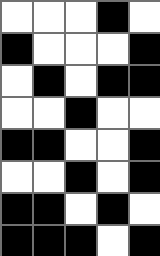[["white", "white", "white", "black", "white"], ["black", "white", "white", "white", "black"], ["white", "black", "white", "black", "black"], ["white", "white", "black", "white", "white"], ["black", "black", "white", "white", "black"], ["white", "white", "black", "white", "black"], ["black", "black", "white", "black", "white"], ["black", "black", "black", "white", "black"]]